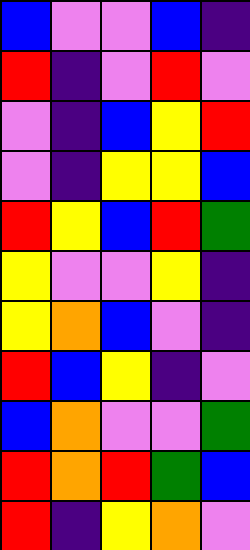[["blue", "violet", "violet", "blue", "indigo"], ["red", "indigo", "violet", "red", "violet"], ["violet", "indigo", "blue", "yellow", "red"], ["violet", "indigo", "yellow", "yellow", "blue"], ["red", "yellow", "blue", "red", "green"], ["yellow", "violet", "violet", "yellow", "indigo"], ["yellow", "orange", "blue", "violet", "indigo"], ["red", "blue", "yellow", "indigo", "violet"], ["blue", "orange", "violet", "violet", "green"], ["red", "orange", "red", "green", "blue"], ["red", "indigo", "yellow", "orange", "violet"]]